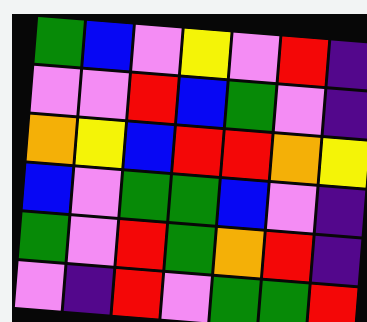[["green", "blue", "violet", "yellow", "violet", "red", "indigo"], ["violet", "violet", "red", "blue", "green", "violet", "indigo"], ["orange", "yellow", "blue", "red", "red", "orange", "yellow"], ["blue", "violet", "green", "green", "blue", "violet", "indigo"], ["green", "violet", "red", "green", "orange", "red", "indigo"], ["violet", "indigo", "red", "violet", "green", "green", "red"]]